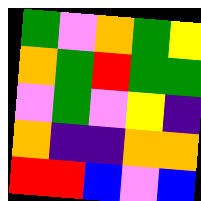[["green", "violet", "orange", "green", "yellow"], ["orange", "green", "red", "green", "green"], ["violet", "green", "violet", "yellow", "indigo"], ["orange", "indigo", "indigo", "orange", "orange"], ["red", "red", "blue", "violet", "blue"]]